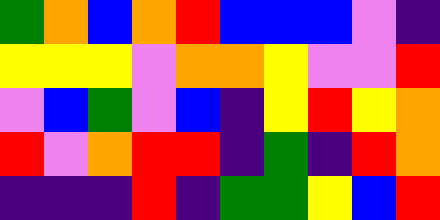[["green", "orange", "blue", "orange", "red", "blue", "blue", "blue", "violet", "indigo"], ["yellow", "yellow", "yellow", "violet", "orange", "orange", "yellow", "violet", "violet", "red"], ["violet", "blue", "green", "violet", "blue", "indigo", "yellow", "red", "yellow", "orange"], ["red", "violet", "orange", "red", "red", "indigo", "green", "indigo", "red", "orange"], ["indigo", "indigo", "indigo", "red", "indigo", "green", "green", "yellow", "blue", "red"]]